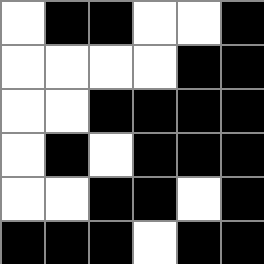[["white", "black", "black", "white", "white", "black"], ["white", "white", "white", "white", "black", "black"], ["white", "white", "black", "black", "black", "black"], ["white", "black", "white", "black", "black", "black"], ["white", "white", "black", "black", "white", "black"], ["black", "black", "black", "white", "black", "black"]]